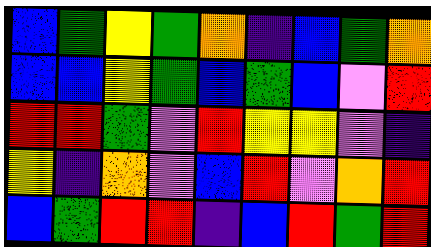[["blue", "green", "yellow", "green", "orange", "indigo", "blue", "green", "orange"], ["blue", "blue", "yellow", "green", "blue", "green", "blue", "violet", "red"], ["red", "red", "green", "violet", "red", "yellow", "yellow", "violet", "indigo"], ["yellow", "indigo", "orange", "violet", "blue", "red", "violet", "orange", "red"], ["blue", "green", "red", "red", "indigo", "blue", "red", "green", "red"]]